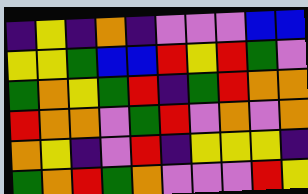[["indigo", "yellow", "indigo", "orange", "indigo", "violet", "violet", "violet", "blue", "blue"], ["yellow", "yellow", "green", "blue", "blue", "red", "yellow", "red", "green", "violet"], ["green", "orange", "yellow", "green", "red", "indigo", "green", "red", "orange", "orange"], ["red", "orange", "orange", "violet", "green", "red", "violet", "orange", "violet", "orange"], ["orange", "yellow", "indigo", "violet", "red", "indigo", "yellow", "yellow", "yellow", "indigo"], ["green", "orange", "red", "green", "orange", "violet", "violet", "violet", "red", "yellow"]]